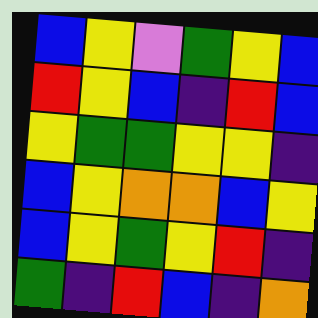[["blue", "yellow", "violet", "green", "yellow", "blue"], ["red", "yellow", "blue", "indigo", "red", "blue"], ["yellow", "green", "green", "yellow", "yellow", "indigo"], ["blue", "yellow", "orange", "orange", "blue", "yellow"], ["blue", "yellow", "green", "yellow", "red", "indigo"], ["green", "indigo", "red", "blue", "indigo", "orange"]]